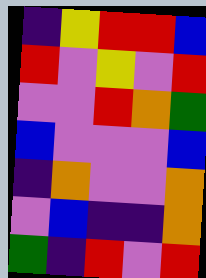[["indigo", "yellow", "red", "red", "blue"], ["red", "violet", "yellow", "violet", "red"], ["violet", "violet", "red", "orange", "green"], ["blue", "violet", "violet", "violet", "blue"], ["indigo", "orange", "violet", "violet", "orange"], ["violet", "blue", "indigo", "indigo", "orange"], ["green", "indigo", "red", "violet", "red"]]